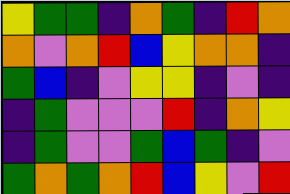[["yellow", "green", "green", "indigo", "orange", "green", "indigo", "red", "orange"], ["orange", "violet", "orange", "red", "blue", "yellow", "orange", "orange", "indigo"], ["green", "blue", "indigo", "violet", "yellow", "yellow", "indigo", "violet", "indigo"], ["indigo", "green", "violet", "violet", "violet", "red", "indigo", "orange", "yellow"], ["indigo", "green", "violet", "violet", "green", "blue", "green", "indigo", "violet"], ["green", "orange", "green", "orange", "red", "blue", "yellow", "violet", "red"]]